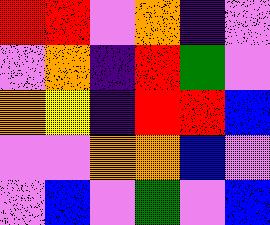[["red", "red", "violet", "orange", "indigo", "violet"], ["violet", "orange", "indigo", "red", "green", "violet"], ["orange", "yellow", "indigo", "red", "red", "blue"], ["violet", "violet", "orange", "orange", "blue", "violet"], ["violet", "blue", "violet", "green", "violet", "blue"]]